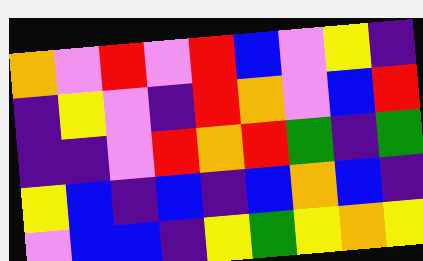[["orange", "violet", "red", "violet", "red", "blue", "violet", "yellow", "indigo"], ["indigo", "yellow", "violet", "indigo", "red", "orange", "violet", "blue", "red"], ["indigo", "indigo", "violet", "red", "orange", "red", "green", "indigo", "green"], ["yellow", "blue", "indigo", "blue", "indigo", "blue", "orange", "blue", "indigo"], ["violet", "blue", "blue", "indigo", "yellow", "green", "yellow", "orange", "yellow"]]